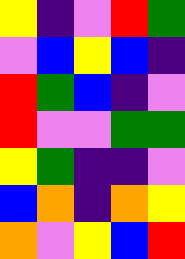[["yellow", "indigo", "violet", "red", "green"], ["violet", "blue", "yellow", "blue", "indigo"], ["red", "green", "blue", "indigo", "violet"], ["red", "violet", "violet", "green", "green"], ["yellow", "green", "indigo", "indigo", "violet"], ["blue", "orange", "indigo", "orange", "yellow"], ["orange", "violet", "yellow", "blue", "red"]]